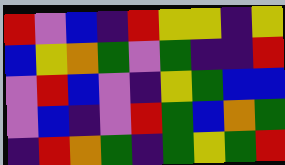[["red", "violet", "blue", "indigo", "red", "yellow", "yellow", "indigo", "yellow"], ["blue", "yellow", "orange", "green", "violet", "green", "indigo", "indigo", "red"], ["violet", "red", "blue", "violet", "indigo", "yellow", "green", "blue", "blue"], ["violet", "blue", "indigo", "violet", "red", "green", "blue", "orange", "green"], ["indigo", "red", "orange", "green", "indigo", "green", "yellow", "green", "red"]]